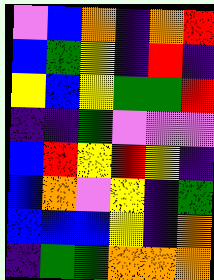[["violet", "blue", "orange", "indigo", "orange", "red"], ["blue", "green", "yellow", "indigo", "red", "indigo"], ["yellow", "blue", "yellow", "green", "green", "red"], ["indigo", "indigo", "green", "violet", "violet", "violet"], ["blue", "red", "yellow", "red", "yellow", "indigo"], ["blue", "orange", "violet", "yellow", "indigo", "green"], ["blue", "blue", "blue", "yellow", "indigo", "orange"], ["indigo", "green", "green", "orange", "orange", "orange"]]